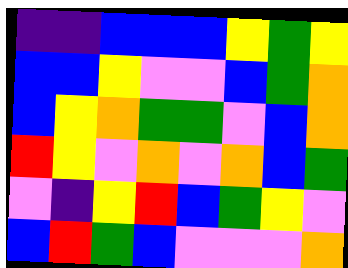[["indigo", "indigo", "blue", "blue", "blue", "yellow", "green", "yellow"], ["blue", "blue", "yellow", "violet", "violet", "blue", "green", "orange"], ["blue", "yellow", "orange", "green", "green", "violet", "blue", "orange"], ["red", "yellow", "violet", "orange", "violet", "orange", "blue", "green"], ["violet", "indigo", "yellow", "red", "blue", "green", "yellow", "violet"], ["blue", "red", "green", "blue", "violet", "violet", "violet", "orange"]]